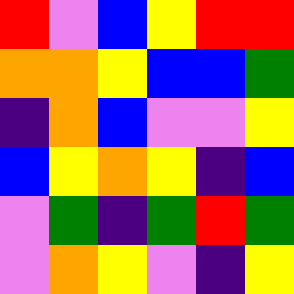[["red", "violet", "blue", "yellow", "red", "red"], ["orange", "orange", "yellow", "blue", "blue", "green"], ["indigo", "orange", "blue", "violet", "violet", "yellow"], ["blue", "yellow", "orange", "yellow", "indigo", "blue"], ["violet", "green", "indigo", "green", "red", "green"], ["violet", "orange", "yellow", "violet", "indigo", "yellow"]]